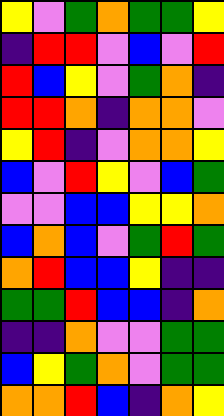[["yellow", "violet", "green", "orange", "green", "green", "yellow"], ["indigo", "red", "red", "violet", "blue", "violet", "red"], ["red", "blue", "yellow", "violet", "green", "orange", "indigo"], ["red", "red", "orange", "indigo", "orange", "orange", "violet"], ["yellow", "red", "indigo", "violet", "orange", "orange", "yellow"], ["blue", "violet", "red", "yellow", "violet", "blue", "green"], ["violet", "violet", "blue", "blue", "yellow", "yellow", "orange"], ["blue", "orange", "blue", "violet", "green", "red", "green"], ["orange", "red", "blue", "blue", "yellow", "indigo", "indigo"], ["green", "green", "red", "blue", "blue", "indigo", "orange"], ["indigo", "indigo", "orange", "violet", "violet", "green", "green"], ["blue", "yellow", "green", "orange", "violet", "green", "green"], ["orange", "orange", "red", "blue", "indigo", "orange", "yellow"]]